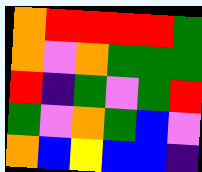[["orange", "red", "red", "red", "red", "green"], ["orange", "violet", "orange", "green", "green", "green"], ["red", "indigo", "green", "violet", "green", "red"], ["green", "violet", "orange", "green", "blue", "violet"], ["orange", "blue", "yellow", "blue", "blue", "indigo"]]